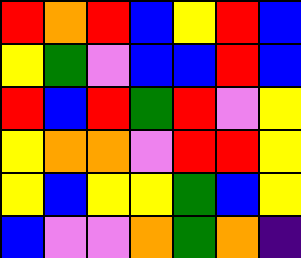[["red", "orange", "red", "blue", "yellow", "red", "blue"], ["yellow", "green", "violet", "blue", "blue", "red", "blue"], ["red", "blue", "red", "green", "red", "violet", "yellow"], ["yellow", "orange", "orange", "violet", "red", "red", "yellow"], ["yellow", "blue", "yellow", "yellow", "green", "blue", "yellow"], ["blue", "violet", "violet", "orange", "green", "orange", "indigo"]]